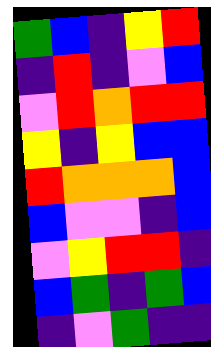[["green", "blue", "indigo", "yellow", "red"], ["indigo", "red", "indigo", "violet", "blue"], ["violet", "red", "orange", "red", "red"], ["yellow", "indigo", "yellow", "blue", "blue"], ["red", "orange", "orange", "orange", "blue"], ["blue", "violet", "violet", "indigo", "blue"], ["violet", "yellow", "red", "red", "indigo"], ["blue", "green", "indigo", "green", "blue"], ["indigo", "violet", "green", "indigo", "indigo"]]